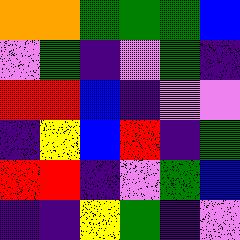[["orange", "orange", "green", "green", "green", "blue"], ["violet", "green", "indigo", "violet", "green", "indigo"], ["red", "red", "blue", "indigo", "violet", "violet"], ["indigo", "yellow", "blue", "red", "indigo", "green"], ["red", "red", "indigo", "violet", "green", "blue"], ["indigo", "indigo", "yellow", "green", "indigo", "violet"]]